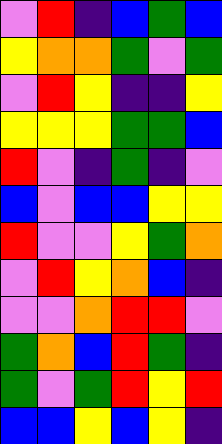[["violet", "red", "indigo", "blue", "green", "blue"], ["yellow", "orange", "orange", "green", "violet", "green"], ["violet", "red", "yellow", "indigo", "indigo", "yellow"], ["yellow", "yellow", "yellow", "green", "green", "blue"], ["red", "violet", "indigo", "green", "indigo", "violet"], ["blue", "violet", "blue", "blue", "yellow", "yellow"], ["red", "violet", "violet", "yellow", "green", "orange"], ["violet", "red", "yellow", "orange", "blue", "indigo"], ["violet", "violet", "orange", "red", "red", "violet"], ["green", "orange", "blue", "red", "green", "indigo"], ["green", "violet", "green", "red", "yellow", "red"], ["blue", "blue", "yellow", "blue", "yellow", "indigo"]]